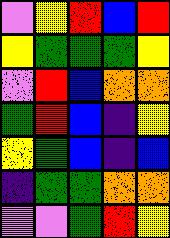[["violet", "yellow", "red", "blue", "red"], ["yellow", "green", "green", "green", "yellow"], ["violet", "red", "blue", "orange", "orange"], ["green", "red", "blue", "indigo", "yellow"], ["yellow", "green", "blue", "indigo", "blue"], ["indigo", "green", "green", "orange", "orange"], ["violet", "violet", "green", "red", "yellow"]]